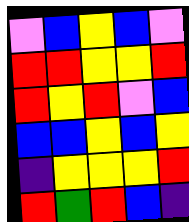[["violet", "blue", "yellow", "blue", "violet"], ["red", "red", "yellow", "yellow", "red"], ["red", "yellow", "red", "violet", "blue"], ["blue", "blue", "yellow", "blue", "yellow"], ["indigo", "yellow", "yellow", "yellow", "red"], ["red", "green", "red", "blue", "indigo"]]